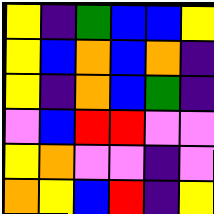[["yellow", "indigo", "green", "blue", "blue", "yellow"], ["yellow", "blue", "orange", "blue", "orange", "indigo"], ["yellow", "indigo", "orange", "blue", "green", "indigo"], ["violet", "blue", "red", "red", "violet", "violet"], ["yellow", "orange", "violet", "violet", "indigo", "violet"], ["orange", "yellow", "blue", "red", "indigo", "yellow"]]